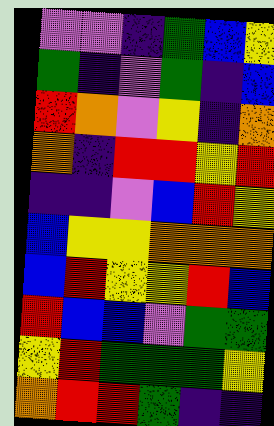[["violet", "violet", "indigo", "green", "blue", "yellow"], ["green", "indigo", "violet", "green", "indigo", "blue"], ["red", "orange", "violet", "yellow", "indigo", "orange"], ["orange", "indigo", "red", "red", "yellow", "red"], ["indigo", "indigo", "violet", "blue", "red", "yellow"], ["blue", "yellow", "yellow", "orange", "orange", "orange"], ["blue", "red", "yellow", "yellow", "red", "blue"], ["red", "blue", "blue", "violet", "green", "green"], ["yellow", "red", "green", "green", "green", "yellow"], ["orange", "red", "red", "green", "indigo", "indigo"]]